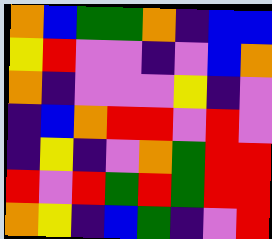[["orange", "blue", "green", "green", "orange", "indigo", "blue", "blue"], ["yellow", "red", "violet", "violet", "indigo", "violet", "blue", "orange"], ["orange", "indigo", "violet", "violet", "violet", "yellow", "indigo", "violet"], ["indigo", "blue", "orange", "red", "red", "violet", "red", "violet"], ["indigo", "yellow", "indigo", "violet", "orange", "green", "red", "red"], ["red", "violet", "red", "green", "red", "green", "red", "red"], ["orange", "yellow", "indigo", "blue", "green", "indigo", "violet", "red"]]